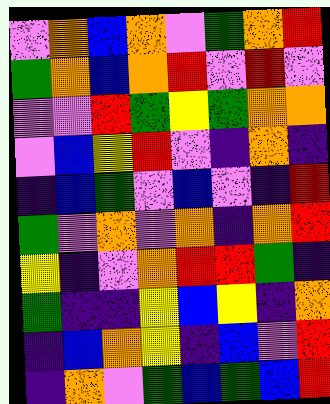[["violet", "orange", "blue", "orange", "violet", "green", "orange", "red"], ["green", "orange", "blue", "orange", "red", "violet", "red", "violet"], ["violet", "violet", "red", "green", "yellow", "green", "orange", "orange"], ["violet", "blue", "yellow", "red", "violet", "indigo", "orange", "indigo"], ["indigo", "blue", "green", "violet", "blue", "violet", "indigo", "red"], ["green", "violet", "orange", "violet", "orange", "indigo", "orange", "red"], ["yellow", "indigo", "violet", "orange", "red", "red", "green", "indigo"], ["green", "indigo", "indigo", "yellow", "blue", "yellow", "indigo", "orange"], ["indigo", "blue", "orange", "yellow", "indigo", "blue", "violet", "red"], ["indigo", "orange", "violet", "green", "blue", "green", "blue", "red"]]